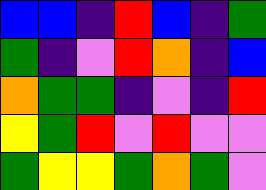[["blue", "blue", "indigo", "red", "blue", "indigo", "green"], ["green", "indigo", "violet", "red", "orange", "indigo", "blue"], ["orange", "green", "green", "indigo", "violet", "indigo", "red"], ["yellow", "green", "red", "violet", "red", "violet", "violet"], ["green", "yellow", "yellow", "green", "orange", "green", "violet"]]